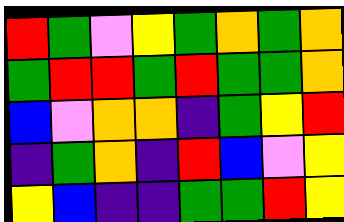[["red", "green", "violet", "yellow", "green", "orange", "green", "orange"], ["green", "red", "red", "green", "red", "green", "green", "orange"], ["blue", "violet", "orange", "orange", "indigo", "green", "yellow", "red"], ["indigo", "green", "orange", "indigo", "red", "blue", "violet", "yellow"], ["yellow", "blue", "indigo", "indigo", "green", "green", "red", "yellow"]]